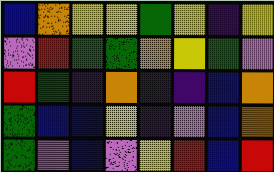[["blue", "orange", "yellow", "yellow", "green", "yellow", "indigo", "yellow"], ["violet", "red", "green", "green", "orange", "yellow", "green", "violet"], ["red", "green", "indigo", "orange", "indigo", "indigo", "blue", "orange"], ["green", "blue", "blue", "yellow", "indigo", "violet", "blue", "orange"], ["green", "violet", "blue", "violet", "yellow", "red", "blue", "red"]]